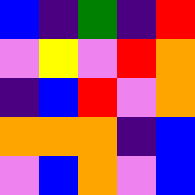[["blue", "indigo", "green", "indigo", "red"], ["violet", "yellow", "violet", "red", "orange"], ["indigo", "blue", "red", "violet", "orange"], ["orange", "orange", "orange", "indigo", "blue"], ["violet", "blue", "orange", "violet", "blue"]]